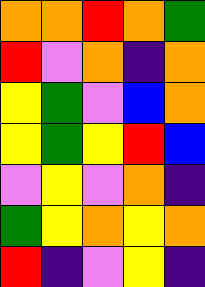[["orange", "orange", "red", "orange", "green"], ["red", "violet", "orange", "indigo", "orange"], ["yellow", "green", "violet", "blue", "orange"], ["yellow", "green", "yellow", "red", "blue"], ["violet", "yellow", "violet", "orange", "indigo"], ["green", "yellow", "orange", "yellow", "orange"], ["red", "indigo", "violet", "yellow", "indigo"]]